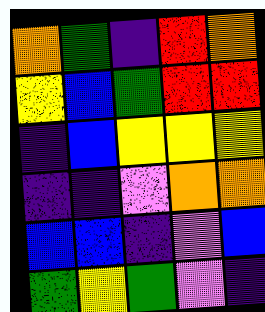[["orange", "green", "indigo", "red", "orange"], ["yellow", "blue", "green", "red", "red"], ["indigo", "blue", "yellow", "yellow", "yellow"], ["indigo", "indigo", "violet", "orange", "orange"], ["blue", "blue", "indigo", "violet", "blue"], ["green", "yellow", "green", "violet", "indigo"]]